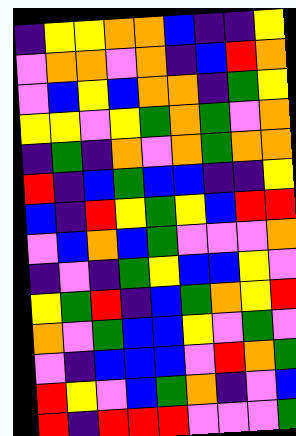[["indigo", "yellow", "yellow", "orange", "orange", "blue", "indigo", "indigo", "yellow"], ["violet", "orange", "orange", "violet", "orange", "indigo", "blue", "red", "orange"], ["violet", "blue", "yellow", "blue", "orange", "orange", "indigo", "green", "yellow"], ["yellow", "yellow", "violet", "yellow", "green", "orange", "green", "violet", "orange"], ["indigo", "green", "indigo", "orange", "violet", "orange", "green", "orange", "orange"], ["red", "indigo", "blue", "green", "blue", "blue", "indigo", "indigo", "yellow"], ["blue", "indigo", "red", "yellow", "green", "yellow", "blue", "red", "red"], ["violet", "blue", "orange", "blue", "green", "violet", "violet", "violet", "orange"], ["indigo", "violet", "indigo", "green", "yellow", "blue", "blue", "yellow", "violet"], ["yellow", "green", "red", "indigo", "blue", "green", "orange", "yellow", "red"], ["orange", "violet", "green", "blue", "blue", "yellow", "violet", "green", "violet"], ["violet", "indigo", "blue", "blue", "blue", "violet", "red", "orange", "green"], ["red", "yellow", "violet", "blue", "green", "orange", "indigo", "violet", "blue"], ["red", "indigo", "red", "red", "red", "violet", "violet", "violet", "green"]]